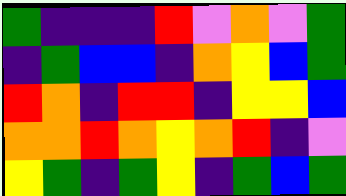[["green", "indigo", "indigo", "indigo", "red", "violet", "orange", "violet", "green"], ["indigo", "green", "blue", "blue", "indigo", "orange", "yellow", "blue", "green"], ["red", "orange", "indigo", "red", "red", "indigo", "yellow", "yellow", "blue"], ["orange", "orange", "red", "orange", "yellow", "orange", "red", "indigo", "violet"], ["yellow", "green", "indigo", "green", "yellow", "indigo", "green", "blue", "green"]]